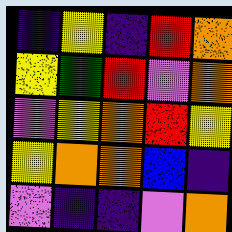[["indigo", "yellow", "indigo", "red", "orange"], ["yellow", "green", "red", "violet", "orange"], ["violet", "yellow", "orange", "red", "yellow"], ["yellow", "orange", "orange", "blue", "indigo"], ["violet", "indigo", "indigo", "violet", "orange"]]